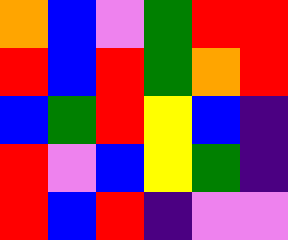[["orange", "blue", "violet", "green", "red", "red"], ["red", "blue", "red", "green", "orange", "red"], ["blue", "green", "red", "yellow", "blue", "indigo"], ["red", "violet", "blue", "yellow", "green", "indigo"], ["red", "blue", "red", "indigo", "violet", "violet"]]